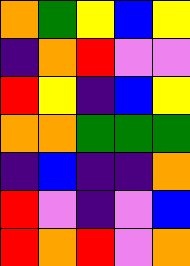[["orange", "green", "yellow", "blue", "yellow"], ["indigo", "orange", "red", "violet", "violet"], ["red", "yellow", "indigo", "blue", "yellow"], ["orange", "orange", "green", "green", "green"], ["indigo", "blue", "indigo", "indigo", "orange"], ["red", "violet", "indigo", "violet", "blue"], ["red", "orange", "red", "violet", "orange"]]